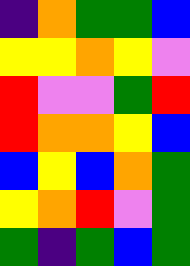[["indigo", "orange", "green", "green", "blue"], ["yellow", "yellow", "orange", "yellow", "violet"], ["red", "violet", "violet", "green", "red"], ["red", "orange", "orange", "yellow", "blue"], ["blue", "yellow", "blue", "orange", "green"], ["yellow", "orange", "red", "violet", "green"], ["green", "indigo", "green", "blue", "green"]]